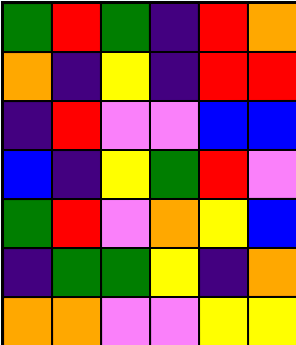[["green", "red", "green", "indigo", "red", "orange"], ["orange", "indigo", "yellow", "indigo", "red", "red"], ["indigo", "red", "violet", "violet", "blue", "blue"], ["blue", "indigo", "yellow", "green", "red", "violet"], ["green", "red", "violet", "orange", "yellow", "blue"], ["indigo", "green", "green", "yellow", "indigo", "orange"], ["orange", "orange", "violet", "violet", "yellow", "yellow"]]